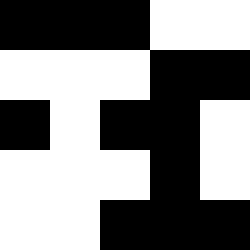[["black", "black", "black", "white", "white"], ["white", "white", "white", "black", "black"], ["black", "white", "black", "black", "white"], ["white", "white", "white", "black", "white"], ["white", "white", "black", "black", "black"]]